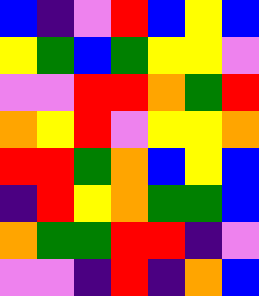[["blue", "indigo", "violet", "red", "blue", "yellow", "blue"], ["yellow", "green", "blue", "green", "yellow", "yellow", "violet"], ["violet", "violet", "red", "red", "orange", "green", "red"], ["orange", "yellow", "red", "violet", "yellow", "yellow", "orange"], ["red", "red", "green", "orange", "blue", "yellow", "blue"], ["indigo", "red", "yellow", "orange", "green", "green", "blue"], ["orange", "green", "green", "red", "red", "indigo", "violet"], ["violet", "violet", "indigo", "red", "indigo", "orange", "blue"]]